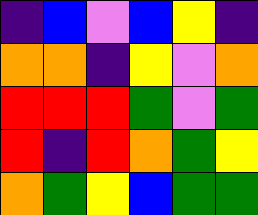[["indigo", "blue", "violet", "blue", "yellow", "indigo"], ["orange", "orange", "indigo", "yellow", "violet", "orange"], ["red", "red", "red", "green", "violet", "green"], ["red", "indigo", "red", "orange", "green", "yellow"], ["orange", "green", "yellow", "blue", "green", "green"]]